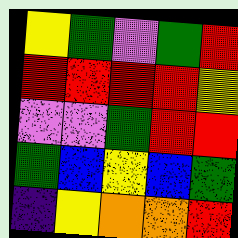[["yellow", "green", "violet", "green", "red"], ["red", "red", "red", "red", "yellow"], ["violet", "violet", "green", "red", "red"], ["green", "blue", "yellow", "blue", "green"], ["indigo", "yellow", "orange", "orange", "red"]]